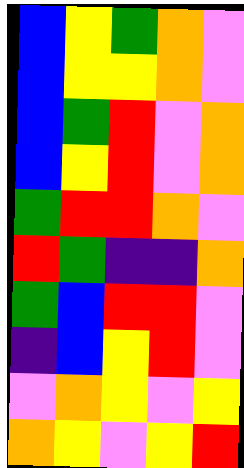[["blue", "yellow", "green", "orange", "violet"], ["blue", "yellow", "yellow", "orange", "violet"], ["blue", "green", "red", "violet", "orange"], ["blue", "yellow", "red", "violet", "orange"], ["green", "red", "red", "orange", "violet"], ["red", "green", "indigo", "indigo", "orange"], ["green", "blue", "red", "red", "violet"], ["indigo", "blue", "yellow", "red", "violet"], ["violet", "orange", "yellow", "violet", "yellow"], ["orange", "yellow", "violet", "yellow", "red"]]